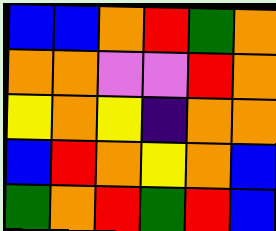[["blue", "blue", "orange", "red", "green", "orange"], ["orange", "orange", "violet", "violet", "red", "orange"], ["yellow", "orange", "yellow", "indigo", "orange", "orange"], ["blue", "red", "orange", "yellow", "orange", "blue"], ["green", "orange", "red", "green", "red", "blue"]]